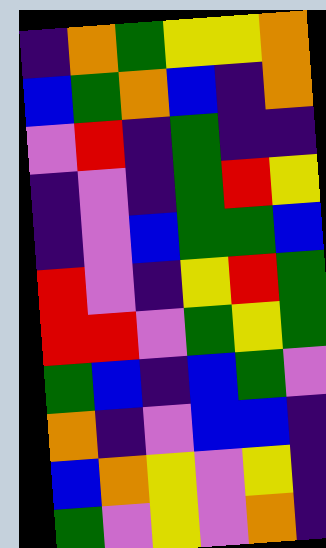[["indigo", "orange", "green", "yellow", "yellow", "orange"], ["blue", "green", "orange", "blue", "indigo", "orange"], ["violet", "red", "indigo", "green", "indigo", "indigo"], ["indigo", "violet", "indigo", "green", "red", "yellow"], ["indigo", "violet", "blue", "green", "green", "blue"], ["red", "violet", "indigo", "yellow", "red", "green"], ["red", "red", "violet", "green", "yellow", "green"], ["green", "blue", "indigo", "blue", "green", "violet"], ["orange", "indigo", "violet", "blue", "blue", "indigo"], ["blue", "orange", "yellow", "violet", "yellow", "indigo"], ["green", "violet", "yellow", "violet", "orange", "indigo"]]